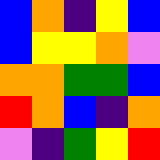[["blue", "orange", "indigo", "yellow", "blue"], ["blue", "yellow", "yellow", "orange", "violet"], ["orange", "orange", "green", "green", "blue"], ["red", "orange", "blue", "indigo", "orange"], ["violet", "indigo", "green", "yellow", "red"]]